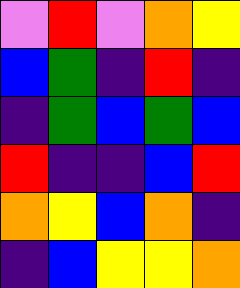[["violet", "red", "violet", "orange", "yellow"], ["blue", "green", "indigo", "red", "indigo"], ["indigo", "green", "blue", "green", "blue"], ["red", "indigo", "indigo", "blue", "red"], ["orange", "yellow", "blue", "orange", "indigo"], ["indigo", "blue", "yellow", "yellow", "orange"]]